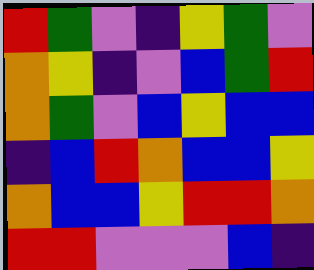[["red", "green", "violet", "indigo", "yellow", "green", "violet"], ["orange", "yellow", "indigo", "violet", "blue", "green", "red"], ["orange", "green", "violet", "blue", "yellow", "blue", "blue"], ["indigo", "blue", "red", "orange", "blue", "blue", "yellow"], ["orange", "blue", "blue", "yellow", "red", "red", "orange"], ["red", "red", "violet", "violet", "violet", "blue", "indigo"]]